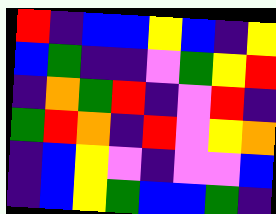[["red", "indigo", "blue", "blue", "yellow", "blue", "indigo", "yellow"], ["blue", "green", "indigo", "indigo", "violet", "green", "yellow", "red"], ["indigo", "orange", "green", "red", "indigo", "violet", "red", "indigo"], ["green", "red", "orange", "indigo", "red", "violet", "yellow", "orange"], ["indigo", "blue", "yellow", "violet", "indigo", "violet", "violet", "blue"], ["indigo", "blue", "yellow", "green", "blue", "blue", "green", "indigo"]]